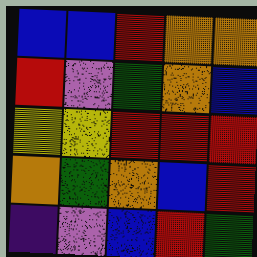[["blue", "blue", "red", "orange", "orange"], ["red", "violet", "green", "orange", "blue"], ["yellow", "yellow", "red", "red", "red"], ["orange", "green", "orange", "blue", "red"], ["indigo", "violet", "blue", "red", "green"]]